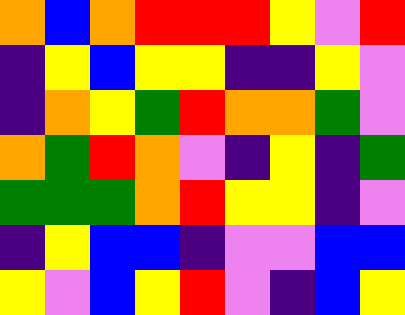[["orange", "blue", "orange", "red", "red", "red", "yellow", "violet", "red"], ["indigo", "yellow", "blue", "yellow", "yellow", "indigo", "indigo", "yellow", "violet"], ["indigo", "orange", "yellow", "green", "red", "orange", "orange", "green", "violet"], ["orange", "green", "red", "orange", "violet", "indigo", "yellow", "indigo", "green"], ["green", "green", "green", "orange", "red", "yellow", "yellow", "indigo", "violet"], ["indigo", "yellow", "blue", "blue", "indigo", "violet", "violet", "blue", "blue"], ["yellow", "violet", "blue", "yellow", "red", "violet", "indigo", "blue", "yellow"]]